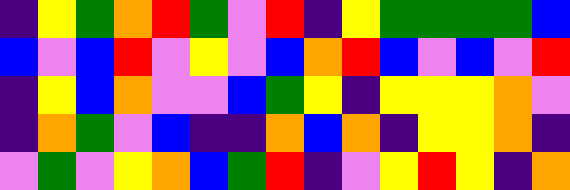[["indigo", "yellow", "green", "orange", "red", "green", "violet", "red", "indigo", "yellow", "green", "green", "green", "green", "blue"], ["blue", "violet", "blue", "red", "violet", "yellow", "violet", "blue", "orange", "red", "blue", "violet", "blue", "violet", "red"], ["indigo", "yellow", "blue", "orange", "violet", "violet", "blue", "green", "yellow", "indigo", "yellow", "yellow", "yellow", "orange", "violet"], ["indigo", "orange", "green", "violet", "blue", "indigo", "indigo", "orange", "blue", "orange", "indigo", "yellow", "yellow", "orange", "indigo"], ["violet", "green", "violet", "yellow", "orange", "blue", "green", "red", "indigo", "violet", "yellow", "red", "yellow", "indigo", "orange"]]